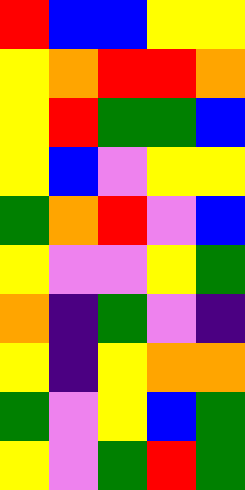[["red", "blue", "blue", "yellow", "yellow"], ["yellow", "orange", "red", "red", "orange"], ["yellow", "red", "green", "green", "blue"], ["yellow", "blue", "violet", "yellow", "yellow"], ["green", "orange", "red", "violet", "blue"], ["yellow", "violet", "violet", "yellow", "green"], ["orange", "indigo", "green", "violet", "indigo"], ["yellow", "indigo", "yellow", "orange", "orange"], ["green", "violet", "yellow", "blue", "green"], ["yellow", "violet", "green", "red", "green"]]